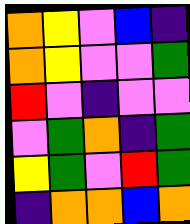[["orange", "yellow", "violet", "blue", "indigo"], ["orange", "yellow", "violet", "violet", "green"], ["red", "violet", "indigo", "violet", "violet"], ["violet", "green", "orange", "indigo", "green"], ["yellow", "green", "violet", "red", "green"], ["indigo", "orange", "orange", "blue", "orange"]]